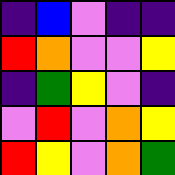[["indigo", "blue", "violet", "indigo", "indigo"], ["red", "orange", "violet", "violet", "yellow"], ["indigo", "green", "yellow", "violet", "indigo"], ["violet", "red", "violet", "orange", "yellow"], ["red", "yellow", "violet", "orange", "green"]]